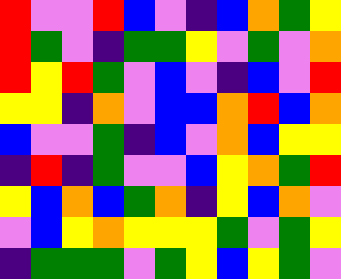[["red", "violet", "violet", "red", "blue", "violet", "indigo", "blue", "orange", "green", "yellow"], ["red", "green", "violet", "indigo", "green", "green", "yellow", "violet", "green", "violet", "orange"], ["red", "yellow", "red", "green", "violet", "blue", "violet", "indigo", "blue", "violet", "red"], ["yellow", "yellow", "indigo", "orange", "violet", "blue", "blue", "orange", "red", "blue", "orange"], ["blue", "violet", "violet", "green", "indigo", "blue", "violet", "orange", "blue", "yellow", "yellow"], ["indigo", "red", "indigo", "green", "violet", "violet", "blue", "yellow", "orange", "green", "red"], ["yellow", "blue", "orange", "blue", "green", "orange", "indigo", "yellow", "blue", "orange", "violet"], ["violet", "blue", "yellow", "orange", "yellow", "yellow", "yellow", "green", "violet", "green", "yellow"], ["indigo", "green", "green", "green", "violet", "green", "yellow", "blue", "yellow", "green", "violet"]]